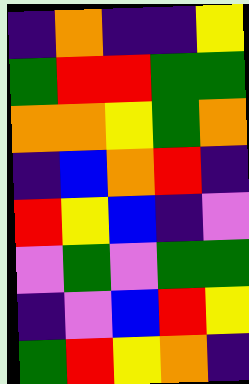[["indigo", "orange", "indigo", "indigo", "yellow"], ["green", "red", "red", "green", "green"], ["orange", "orange", "yellow", "green", "orange"], ["indigo", "blue", "orange", "red", "indigo"], ["red", "yellow", "blue", "indigo", "violet"], ["violet", "green", "violet", "green", "green"], ["indigo", "violet", "blue", "red", "yellow"], ["green", "red", "yellow", "orange", "indigo"]]